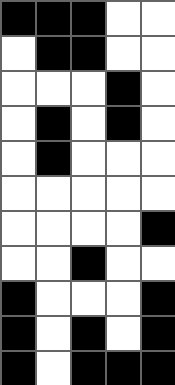[["black", "black", "black", "white", "white"], ["white", "black", "black", "white", "white"], ["white", "white", "white", "black", "white"], ["white", "black", "white", "black", "white"], ["white", "black", "white", "white", "white"], ["white", "white", "white", "white", "white"], ["white", "white", "white", "white", "black"], ["white", "white", "black", "white", "white"], ["black", "white", "white", "white", "black"], ["black", "white", "black", "white", "black"], ["black", "white", "black", "black", "black"]]